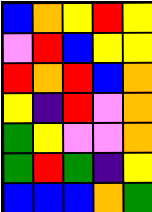[["blue", "orange", "yellow", "red", "yellow"], ["violet", "red", "blue", "yellow", "yellow"], ["red", "orange", "red", "blue", "orange"], ["yellow", "indigo", "red", "violet", "orange"], ["green", "yellow", "violet", "violet", "orange"], ["green", "red", "green", "indigo", "yellow"], ["blue", "blue", "blue", "orange", "green"]]